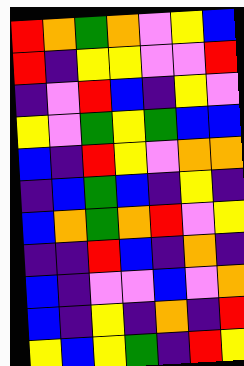[["red", "orange", "green", "orange", "violet", "yellow", "blue"], ["red", "indigo", "yellow", "yellow", "violet", "violet", "red"], ["indigo", "violet", "red", "blue", "indigo", "yellow", "violet"], ["yellow", "violet", "green", "yellow", "green", "blue", "blue"], ["blue", "indigo", "red", "yellow", "violet", "orange", "orange"], ["indigo", "blue", "green", "blue", "indigo", "yellow", "indigo"], ["blue", "orange", "green", "orange", "red", "violet", "yellow"], ["indigo", "indigo", "red", "blue", "indigo", "orange", "indigo"], ["blue", "indigo", "violet", "violet", "blue", "violet", "orange"], ["blue", "indigo", "yellow", "indigo", "orange", "indigo", "red"], ["yellow", "blue", "yellow", "green", "indigo", "red", "yellow"]]